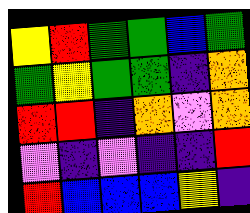[["yellow", "red", "green", "green", "blue", "green"], ["green", "yellow", "green", "green", "indigo", "orange"], ["red", "red", "indigo", "orange", "violet", "orange"], ["violet", "indigo", "violet", "indigo", "indigo", "red"], ["red", "blue", "blue", "blue", "yellow", "indigo"]]